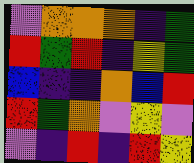[["violet", "orange", "orange", "orange", "indigo", "green"], ["red", "green", "red", "indigo", "yellow", "green"], ["blue", "indigo", "indigo", "orange", "blue", "red"], ["red", "green", "orange", "violet", "yellow", "violet"], ["violet", "indigo", "red", "indigo", "red", "yellow"]]